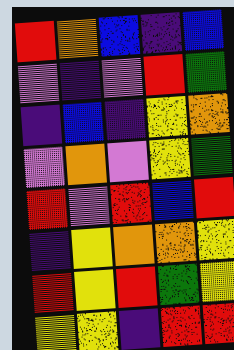[["red", "orange", "blue", "indigo", "blue"], ["violet", "indigo", "violet", "red", "green"], ["indigo", "blue", "indigo", "yellow", "orange"], ["violet", "orange", "violet", "yellow", "green"], ["red", "violet", "red", "blue", "red"], ["indigo", "yellow", "orange", "orange", "yellow"], ["red", "yellow", "red", "green", "yellow"], ["yellow", "yellow", "indigo", "red", "red"]]